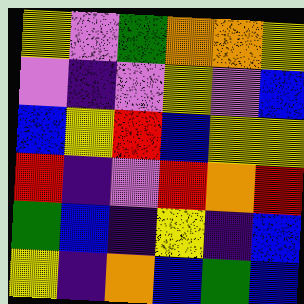[["yellow", "violet", "green", "orange", "orange", "yellow"], ["violet", "indigo", "violet", "yellow", "violet", "blue"], ["blue", "yellow", "red", "blue", "yellow", "yellow"], ["red", "indigo", "violet", "red", "orange", "red"], ["green", "blue", "indigo", "yellow", "indigo", "blue"], ["yellow", "indigo", "orange", "blue", "green", "blue"]]